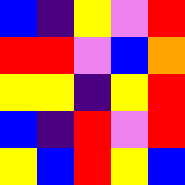[["blue", "indigo", "yellow", "violet", "red"], ["red", "red", "violet", "blue", "orange"], ["yellow", "yellow", "indigo", "yellow", "red"], ["blue", "indigo", "red", "violet", "red"], ["yellow", "blue", "red", "yellow", "blue"]]